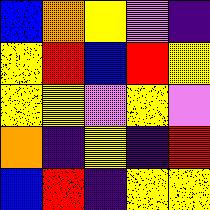[["blue", "orange", "yellow", "violet", "indigo"], ["yellow", "red", "blue", "red", "yellow"], ["yellow", "yellow", "violet", "yellow", "violet"], ["orange", "indigo", "yellow", "indigo", "red"], ["blue", "red", "indigo", "yellow", "yellow"]]